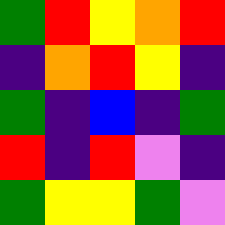[["green", "red", "yellow", "orange", "red"], ["indigo", "orange", "red", "yellow", "indigo"], ["green", "indigo", "blue", "indigo", "green"], ["red", "indigo", "red", "violet", "indigo"], ["green", "yellow", "yellow", "green", "violet"]]